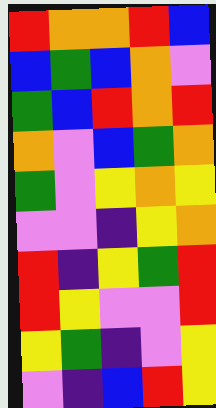[["red", "orange", "orange", "red", "blue"], ["blue", "green", "blue", "orange", "violet"], ["green", "blue", "red", "orange", "red"], ["orange", "violet", "blue", "green", "orange"], ["green", "violet", "yellow", "orange", "yellow"], ["violet", "violet", "indigo", "yellow", "orange"], ["red", "indigo", "yellow", "green", "red"], ["red", "yellow", "violet", "violet", "red"], ["yellow", "green", "indigo", "violet", "yellow"], ["violet", "indigo", "blue", "red", "yellow"]]